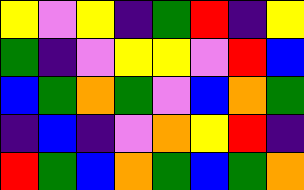[["yellow", "violet", "yellow", "indigo", "green", "red", "indigo", "yellow"], ["green", "indigo", "violet", "yellow", "yellow", "violet", "red", "blue"], ["blue", "green", "orange", "green", "violet", "blue", "orange", "green"], ["indigo", "blue", "indigo", "violet", "orange", "yellow", "red", "indigo"], ["red", "green", "blue", "orange", "green", "blue", "green", "orange"]]